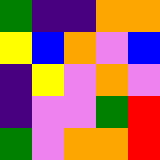[["green", "indigo", "indigo", "orange", "orange"], ["yellow", "blue", "orange", "violet", "blue"], ["indigo", "yellow", "violet", "orange", "violet"], ["indigo", "violet", "violet", "green", "red"], ["green", "violet", "orange", "orange", "red"]]